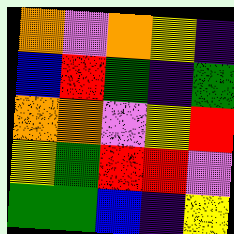[["orange", "violet", "orange", "yellow", "indigo"], ["blue", "red", "green", "indigo", "green"], ["orange", "orange", "violet", "yellow", "red"], ["yellow", "green", "red", "red", "violet"], ["green", "green", "blue", "indigo", "yellow"]]